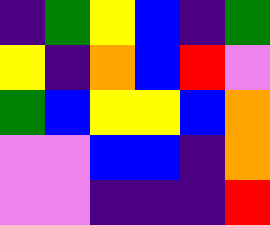[["indigo", "green", "yellow", "blue", "indigo", "green"], ["yellow", "indigo", "orange", "blue", "red", "violet"], ["green", "blue", "yellow", "yellow", "blue", "orange"], ["violet", "violet", "blue", "blue", "indigo", "orange"], ["violet", "violet", "indigo", "indigo", "indigo", "red"]]